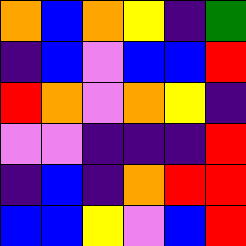[["orange", "blue", "orange", "yellow", "indigo", "green"], ["indigo", "blue", "violet", "blue", "blue", "red"], ["red", "orange", "violet", "orange", "yellow", "indigo"], ["violet", "violet", "indigo", "indigo", "indigo", "red"], ["indigo", "blue", "indigo", "orange", "red", "red"], ["blue", "blue", "yellow", "violet", "blue", "red"]]